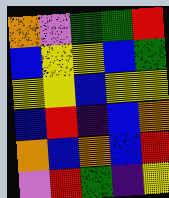[["orange", "violet", "green", "green", "red"], ["blue", "yellow", "yellow", "blue", "green"], ["yellow", "yellow", "blue", "yellow", "yellow"], ["blue", "red", "indigo", "blue", "orange"], ["orange", "blue", "orange", "blue", "red"], ["violet", "red", "green", "indigo", "yellow"]]